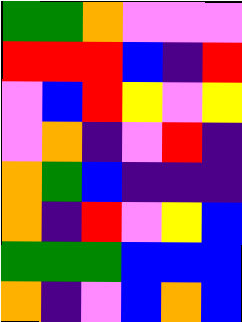[["green", "green", "orange", "violet", "violet", "violet"], ["red", "red", "red", "blue", "indigo", "red"], ["violet", "blue", "red", "yellow", "violet", "yellow"], ["violet", "orange", "indigo", "violet", "red", "indigo"], ["orange", "green", "blue", "indigo", "indigo", "indigo"], ["orange", "indigo", "red", "violet", "yellow", "blue"], ["green", "green", "green", "blue", "blue", "blue"], ["orange", "indigo", "violet", "blue", "orange", "blue"]]